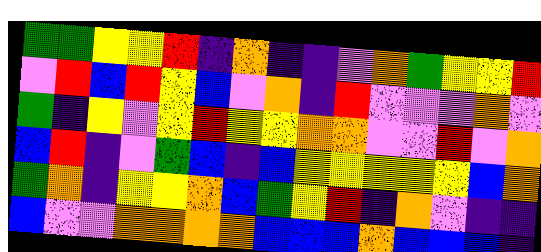[["green", "green", "yellow", "yellow", "red", "indigo", "orange", "indigo", "indigo", "violet", "orange", "green", "yellow", "yellow", "red"], ["violet", "red", "blue", "red", "yellow", "blue", "violet", "orange", "indigo", "red", "violet", "violet", "violet", "orange", "violet"], ["green", "indigo", "yellow", "violet", "yellow", "red", "yellow", "yellow", "orange", "orange", "violet", "violet", "red", "violet", "orange"], ["blue", "red", "indigo", "violet", "green", "blue", "indigo", "blue", "yellow", "yellow", "yellow", "yellow", "yellow", "blue", "orange"], ["green", "orange", "indigo", "yellow", "yellow", "orange", "blue", "green", "yellow", "red", "indigo", "orange", "violet", "indigo", "indigo"], ["blue", "violet", "violet", "orange", "orange", "orange", "orange", "blue", "blue", "blue", "orange", "blue", "blue", "blue", "indigo"]]